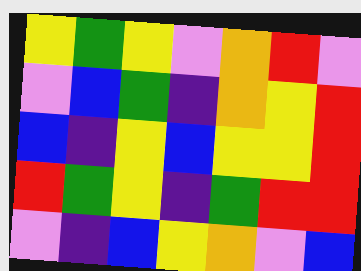[["yellow", "green", "yellow", "violet", "orange", "red", "violet"], ["violet", "blue", "green", "indigo", "orange", "yellow", "red"], ["blue", "indigo", "yellow", "blue", "yellow", "yellow", "red"], ["red", "green", "yellow", "indigo", "green", "red", "red"], ["violet", "indigo", "blue", "yellow", "orange", "violet", "blue"]]